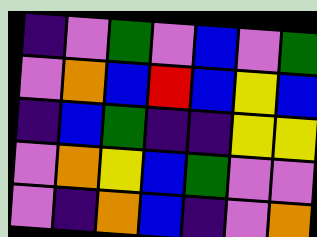[["indigo", "violet", "green", "violet", "blue", "violet", "green"], ["violet", "orange", "blue", "red", "blue", "yellow", "blue"], ["indigo", "blue", "green", "indigo", "indigo", "yellow", "yellow"], ["violet", "orange", "yellow", "blue", "green", "violet", "violet"], ["violet", "indigo", "orange", "blue", "indigo", "violet", "orange"]]